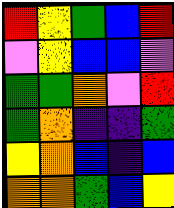[["red", "yellow", "green", "blue", "red"], ["violet", "yellow", "blue", "blue", "violet"], ["green", "green", "orange", "violet", "red"], ["green", "orange", "indigo", "indigo", "green"], ["yellow", "orange", "blue", "indigo", "blue"], ["orange", "orange", "green", "blue", "yellow"]]